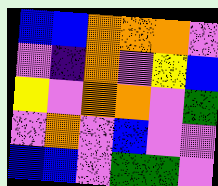[["blue", "blue", "orange", "orange", "orange", "violet"], ["violet", "indigo", "orange", "violet", "yellow", "blue"], ["yellow", "violet", "orange", "orange", "violet", "green"], ["violet", "orange", "violet", "blue", "violet", "violet"], ["blue", "blue", "violet", "green", "green", "violet"]]